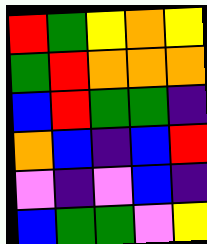[["red", "green", "yellow", "orange", "yellow"], ["green", "red", "orange", "orange", "orange"], ["blue", "red", "green", "green", "indigo"], ["orange", "blue", "indigo", "blue", "red"], ["violet", "indigo", "violet", "blue", "indigo"], ["blue", "green", "green", "violet", "yellow"]]